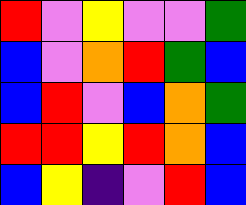[["red", "violet", "yellow", "violet", "violet", "green"], ["blue", "violet", "orange", "red", "green", "blue"], ["blue", "red", "violet", "blue", "orange", "green"], ["red", "red", "yellow", "red", "orange", "blue"], ["blue", "yellow", "indigo", "violet", "red", "blue"]]